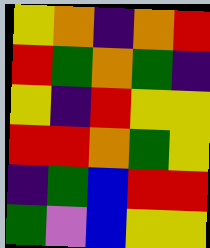[["yellow", "orange", "indigo", "orange", "red"], ["red", "green", "orange", "green", "indigo"], ["yellow", "indigo", "red", "yellow", "yellow"], ["red", "red", "orange", "green", "yellow"], ["indigo", "green", "blue", "red", "red"], ["green", "violet", "blue", "yellow", "yellow"]]